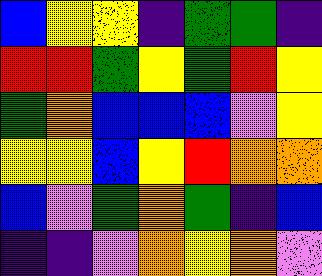[["blue", "yellow", "yellow", "indigo", "green", "green", "indigo"], ["red", "red", "green", "yellow", "green", "red", "yellow"], ["green", "orange", "blue", "blue", "blue", "violet", "yellow"], ["yellow", "yellow", "blue", "yellow", "red", "orange", "orange"], ["blue", "violet", "green", "orange", "green", "indigo", "blue"], ["indigo", "indigo", "violet", "orange", "yellow", "orange", "violet"]]